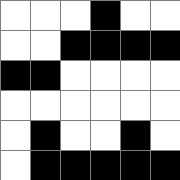[["white", "white", "white", "black", "white", "white"], ["white", "white", "black", "black", "black", "black"], ["black", "black", "white", "white", "white", "white"], ["white", "white", "white", "white", "white", "white"], ["white", "black", "white", "white", "black", "white"], ["white", "black", "black", "black", "black", "black"]]